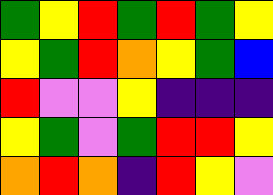[["green", "yellow", "red", "green", "red", "green", "yellow"], ["yellow", "green", "red", "orange", "yellow", "green", "blue"], ["red", "violet", "violet", "yellow", "indigo", "indigo", "indigo"], ["yellow", "green", "violet", "green", "red", "red", "yellow"], ["orange", "red", "orange", "indigo", "red", "yellow", "violet"]]